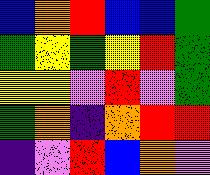[["blue", "orange", "red", "blue", "blue", "green"], ["green", "yellow", "green", "yellow", "red", "green"], ["yellow", "yellow", "violet", "red", "violet", "green"], ["green", "orange", "indigo", "orange", "red", "red"], ["indigo", "violet", "red", "blue", "orange", "violet"]]